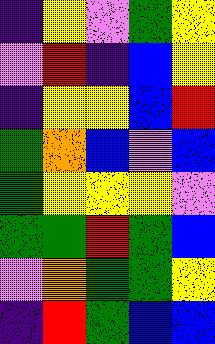[["indigo", "yellow", "violet", "green", "yellow"], ["violet", "red", "indigo", "blue", "yellow"], ["indigo", "yellow", "yellow", "blue", "red"], ["green", "orange", "blue", "violet", "blue"], ["green", "yellow", "yellow", "yellow", "violet"], ["green", "green", "red", "green", "blue"], ["violet", "orange", "green", "green", "yellow"], ["indigo", "red", "green", "blue", "blue"]]